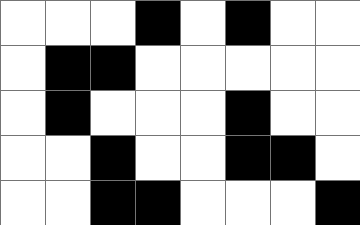[["white", "white", "white", "black", "white", "black", "white", "white"], ["white", "black", "black", "white", "white", "white", "white", "white"], ["white", "black", "white", "white", "white", "black", "white", "white"], ["white", "white", "black", "white", "white", "black", "black", "white"], ["white", "white", "black", "black", "white", "white", "white", "black"]]